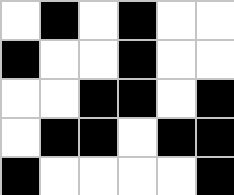[["white", "black", "white", "black", "white", "white"], ["black", "white", "white", "black", "white", "white"], ["white", "white", "black", "black", "white", "black"], ["white", "black", "black", "white", "black", "black"], ["black", "white", "white", "white", "white", "black"]]